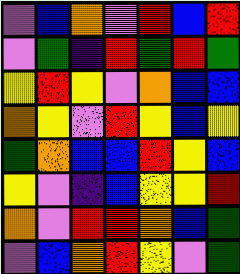[["violet", "blue", "orange", "violet", "red", "blue", "red"], ["violet", "green", "indigo", "red", "green", "red", "green"], ["yellow", "red", "yellow", "violet", "orange", "blue", "blue"], ["orange", "yellow", "violet", "red", "yellow", "blue", "yellow"], ["green", "orange", "blue", "blue", "red", "yellow", "blue"], ["yellow", "violet", "indigo", "blue", "yellow", "yellow", "red"], ["orange", "violet", "red", "red", "orange", "blue", "green"], ["violet", "blue", "orange", "red", "yellow", "violet", "green"]]